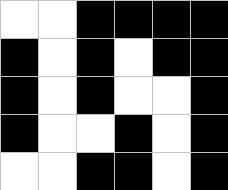[["white", "white", "black", "black", "black", "black"], ["black", "white", "black", "white", "black", "black"], ["black", "white", "black", "white", "white", "black"], ["black", "white", "white", "black", "white", "black"], ["white", "white", "black", "black", "white", "black"]]